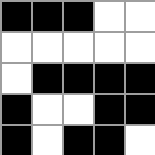[["black", "black", "black", "white", "white"], ["white", "white", "white", "white", "white"], ["white", "black", "black", "black", "black"], ["black", "white", "white", "black", "black"], ["black", "white", "black", "black", "white"]]